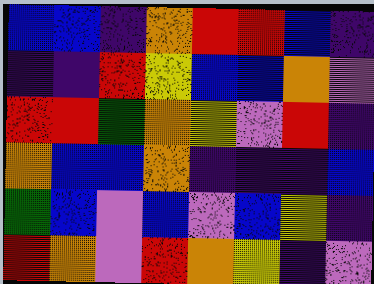[["blue", "blue", "indigo", "orange", "red", "red", "blue", "indigo"], ["indigo", "indigo", "red", "yellow", "blue", "blue", "orange", "violet"], ["red", "red", "green", "orange", "yellow", "violet", "red", "indigo"], ["orange", "blue", "blue", "orange", "indigo", "indigo", "indigo", "blue"], ["green", "blue", "violet", "blue", "violet", "blue", "yellow", "indigo"], ["red", "orange", "violet", "red", "orange", "yellow", "indigo", "violet"]]